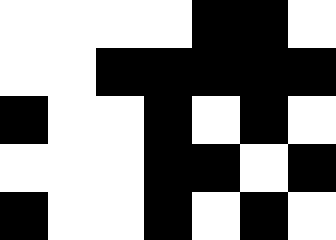[["white", "white", "white", "white", "black", "black", "white"], ["white", "white", "black", "black", "black", "black", "black"], ["black", "white", "white", "black", "white", "black", "white"], ["white", "white", "white", "black", "black", "white", "black"], ["black", "white", "white", "black", "white", "black", "white"]]